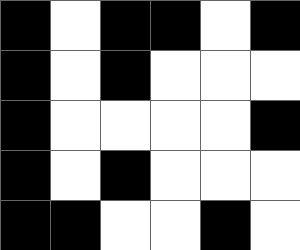[["black", "white", "black", "black", "white", "black"], ["black", "white", "black", "white", "white", "white"], ["black", "white", "white", "white", "white", "black"], ["black", "white", "black", "white", "white", "white"], ["black", "black", "white", "white", "black", "white"]]